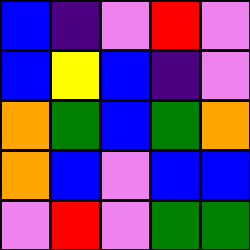[["blue", "indigo", "violet", "red", "violet"], ["blue", "yellow", "blue", "indigo", "violet"], ["orange", "green", "blue", "green", "orange"], ["orange", "blue", "violet", "blue", "blue"], ["violet", "red", "violet", "green", "green"]]